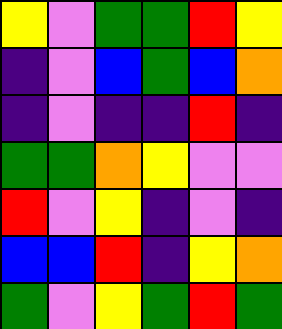[["yellow", "violet", "green", "green", "red", "yellow"], ["indigo", "violet", "blue", "green", "blue", "orange"], ["indigo", "violet", "indigo", "indigo", "red", "indigo"], ["green", "green", "orange", "yellow", "violet", "violet"], ["red", "violet", "yellow", "indigo", "violet", "indigo"], ["blue", "blue", "red", "indigo", "yellow", "orange"], ["green", "violet", "yellow", "green", "red", "green"]]